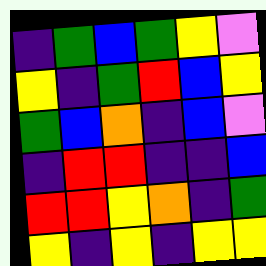[["indigo", "green", "blue", "green", "yellow", "violet"], ["yellow", "indigo", "green", "red", "blue", "yellow"], ["green", "blue", "orange", "indigo", "blue", "violet"], ["indigo", "red", "red", "indigo", "indigo", "blue"], ["red", "red", "yellow", "orange", "indigo", "green"], ["yellow", "indigo", "yellow", "indigo", "yellow", "yellow"]]